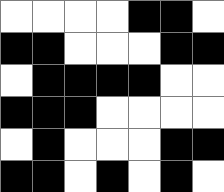[["white", "white", "white", "white", "black", "black", "white"], ["black", "black", "white", "white", "white", "black", "black"], ["white", "black", "black", "black", "black", "white", "white"], ["black", "black", "black", "white", "white", "white", "white"], ["white", "black", "white", "white", "white", "black", "black"], ["black", "black", "white", "black", "white", "black", "white"]]